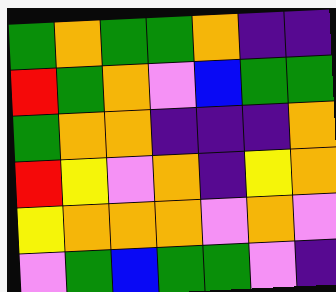[["green", "orange", "green", "green", "orange", "indigo", "indigo"], ["red", "green", "orange", "violet", "blue", "green", "green"], ["green", "orange", "orange", "indigo", "indigo", "indigo", "orange"], ["red", "yellow", "violet", "orange", "indigo", "yellow", "orange"], ["yellow", "orange", "orange", "orange", "violet", "orange", "violet"], ["violet", "green", "blue", "green", "green", "violet", "indigo"]]